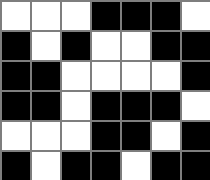[["white", "white", "white", "black", "black", "black", "white"], ["black", "white", "black", "white", "white", "black", "black"], ["black", "black", "white", "white", "white", "white", "black"], ["black", "black", "white", "black", "black", "black", "white"], ["white", "white", "white", "black", "black", "white", "black"], ["black", "white", "black", "black", "white", "black", "black"]]